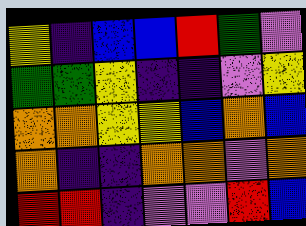[["yellow", "indigo", "blue", "blue", "red", "green", "violet"], ["green", "green", "yellow", "indigo", "indigo", "violet", "yellow"], ["orange", "orange", "yellow", "yellow", "blue", "orange", "blue"], ["orange", "indigo", "indigo", "orange", "orange", "violet", "orange"], ["red", "red", "indigo", "violet", "violet", "red", "blue"]]